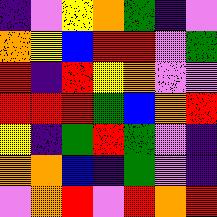[["indigo", "violet", "yellow", "orange", "green", "indigo", "violet"], ["orange", "yellow", "blue", "red", "red", "violet", "green"], ["red", "indigo", "red", "yellow", "orange", "violet", "violet"], ["red", "red", "red", "green", "blue", "orange", "red"], ["yellow", "indigo", "green", "red", "green", "violet", "indigo"], ["orange", "orange", "blue", "indigo", "green", "violet", "indigo"], ["violet", "orange", "red", "violet", "red", "orange", "red"]]